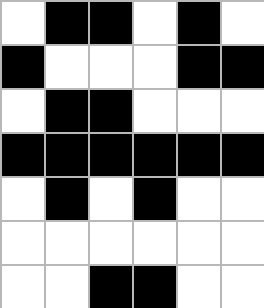[["white", "black", "black", "white", "black", "white"], ["black", "white", "white", "white", "black", "black"], ["white", "black", "black", "white", "white", "white"], ["black", "black", "black", "black", "black", "black"], ["white", "black", "white", "black", "white", "white"], ["white", "white", "white", "white", "white", "white"], ["white", "white", "black", "black", "white", "white"]]